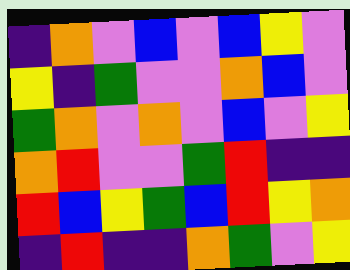[["indigo", "orange", "violet", "blue", "violet", "blue", "yellow", "violet"], ["yellow", "indigo", "green", "violet", "violet", "orange", "blue", "violet"], ["green", "orange", "violet", "orange", "violet", "blue", "violet", "yellow"], ["orange", "red", "violet", "violet", "green", "red", "indigo", "indigo"], ["red", "blue", "yellow", "green", "blue", "red", "yellow", "orange"], ["indigo", "red", "indigo", "indigo", "orange", "green", "violet", "yellow"]]